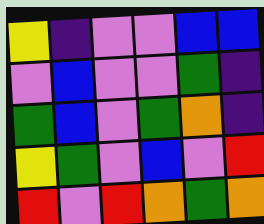[["yellow", "indigo", "violet", "violet", "blue", "blue"], ["violet", "blue", "violet", "violet", "green", "indigo"], ["green", "blue", "violet", "green", "orange", "indigo"], ["yellow", "green", "violet", "blue", "violet", "red"], ["red", "violet", "red", "orange", "green", "orange"]]